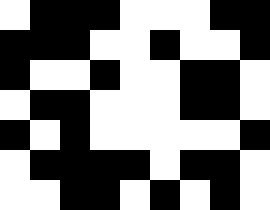[["white", "black", "black", "black", "white", "white", "white", "black", "black"], ["black", "black", "black", "white", "white", "black", "white", "white", "black"], ["black", "white", "white", "black", "white", "white", "black", "black", "white"], ["white", "black", "black", "white", "white", "white", "black", "black", "white"], ["black", "white", "black", "white", "white", "white", "white", "white", "black"], ["white", "black", "black", "black", "black", "white", "black", "black", "white"], ["white", "white", "black", "black", "white", "black", "white", "black", "white"]]